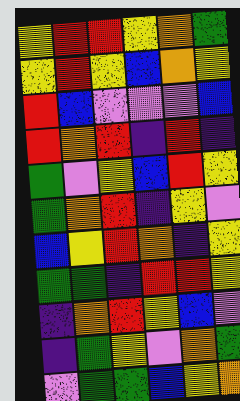[["yellow", "red", "red", "yellow", "orange", "green"], ["yellow", "red", "yellow", "blue", "orange", "yellow"], ["red", "blue", "violet", "violet", "violet", "blue"], ["red", "orange", "red", "indigo", "red", "indigo"], ["green", "violet", "yellow", "blue", "red", "yellow"], ["green", "orange", "red", "indigo", "yellow", "violet"], ["blue", "yellow", "red", "orange", "indigo", "yellow"], ["green", "green", "indigo", "red", "red", "yellow"], ["indigo", "orange", "red", "yellow", "blue", "violet"], ["indigo", "green", "yellow", "violet", "orange", "green"], ["violet", "green", "green", "blue", "yellow", "orange"]]